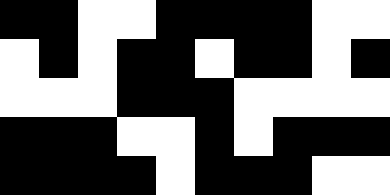[["black", "black", "white", "white", "black", "black", "black", "black", "white", "white"], ["white", "black", "white", "black", "black", "white", "black", "black", "white", "black"], ["white", "white", "white", "black", "black", "black", "white", "white", "white", "white"], ["black", "black", "black", "white", "white", "black", "white", "black", "black", "black"], ["black", "black", "black", "black", "white", "black", "black", "black", "white", "white"]]